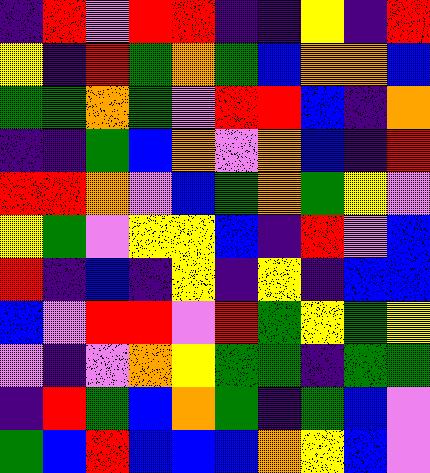[["indigo", "red", "violet", "red", "red", "indigo", "indigo", "yellow", "indigo", "red"], ["yellow", "indigo", "red", "green", "orange", "green", "blue", "orange", "orange", "blue"], ["green", "green", "orange", "green", "violet", "red", "red", "blue", "indigo", "orange"], ["indigo", "indigo", "green", "blue", "orange", "violet", "orange", "blue", "indigo", "red"], ["red", "red", "orange", "violet", "blue", "green", "orange", "green", "yellow", "violet"], ["yellow", "green", "violet", "yellow", "yellow", "blue", "indigo", "red", "violet", "blue"], ["red", "indigo", "blue", "indigo", "yellow", "indigo", "yellow", "indigo", "blue", "blue"], ["blue", "violet", "red", "red", "violet", "red", "green", "yellow", "green", "yellow"], ["violet", "indigo", "violet", "orange", "yellow", "green", "green", "indigo", "green", "green"], ["indigo", "red", "green", "blue", "orange", "green", "indigo", "green", "blue", "violet"], ["green", "blue", "red", "blue", "blue", "blue", "orange", "yellow", "blue", "violet"]]